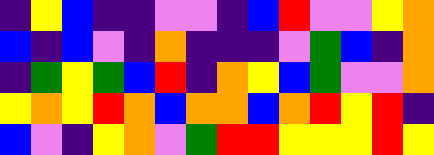[["indigo", "yellow", "blue", "indigo", "indigo", "violet", "violet", "indigo", "blue", "red", "violet", "violet", "yellow", "orange"], ["blue", "indigo", "blue", "violet", "indigo", "orange", "indigo", "indigo", "indigo", "violet", "green", "blue", "indigo", "orange"], ["indigo", "green", "yellow", "green", "blue", "red", "indigo", "orange", "yellow", "blue", "green", "violet", "violet", "orange"], ["yellow", "orange", "yellow", "red", "orange", "blue", "orange", "orange", "blue", "orange", "red", "yellow", "red", "indigo"], ["blue", "violet", "indigo", "yellow", "orange", "violet", "green", "red", "red", "yellow", "yellow", "yellow", "red", "yellow"]]